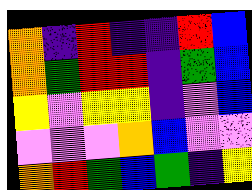[["orange", "indigo", "red", "indigo", "indigo", "red", "blue"], ["orange", "green", "red", "red", "indigo", "green", "blue"], ["yellow", "violet", "yellow", "yellow", "indigo", "violet", "blue"], ["violet", "violet", "violet", "orange", "blue", "violet", "violet"], ["orange", "red", "green", "blue", "green", "indigo", "yellow"]]